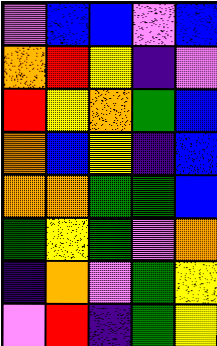[["violet", "blue", "blue", "violet", "blue"], ["orange", "red", "yellow", "indigo", "violet"], ["red", "yellow", "orange", "green", "blue"], ["orange", "blue", "yellow", "indigo", "blue"], ["orange", "orange", "green", "green", "blue"], ["green", "yellow", "green", "violet", "orange"], ["indigo", "orange", "violet", "green", "yellow"], ["violet", "red", "indigo", "green", "yellow"]]